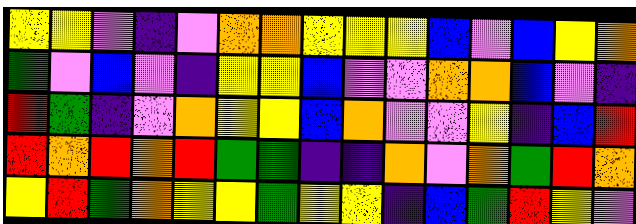[["yellow", "yellow", "violet", "indigo", "violet", "orange", "orange", "yellow", "yellow", "yellow", "blue", "violet", "blue", "yellow", "orange"], ["green", "violet", "blue", "violet", "indigo", "yellow", "yellow", "blue", "violet", "violet", "orange", "orange", "blue", "violet", "indigo"], ["red", "green", "indigo", "violet", "orange", "yellow", "yellow", "blue", "orange", "violet", "violet", "yellow", "indigo", "blue", "red"], ["red", "orange", "red", "orange", "red", "green", "green", "indigo", "indigo", "orange", "violet", "orange", "green", "red", "orange"], ["yellow", "red", "green", "orange", "yellow", "yellow", "green", "yellow", "yellow", "indigo", "blue", "green", "red", "yellow", "violet"]]